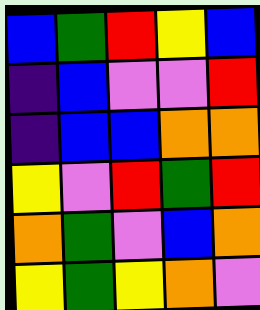[["blue", "green", "red", "yellow", "blue"], ["indigo", "blue", "violet", "violet", "red"], ["indigo", "blue", "blue", "orange", "orange"], ["yellow", "violet", "red", "green", "red"], ["orange", "green", "violet", "blue", "orange"], ["yellow", "green", "yellow", "orange", "violet"]]